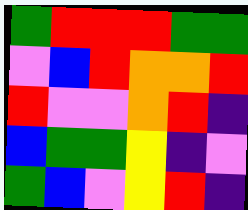[["green", "red", "red", "red", "green", "green"], ["violet", "blue", "red", "orange", "orange", "red"], ["red", "violet", "violet", "orange", "red", "indigo"], ["blue", "green", "green", "yellow", "indigo", "violet"], ["green", "blue", "violet", "yellow", "red", "indigo"]]